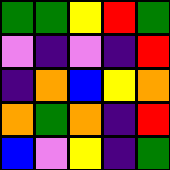[["green", "green", "yellow", "red", "green"], ["violet", "indigo", "violet", "indigo", "red"], ["indigo", "orange", "blue", "yellow", "orange"], ["orange", "green", "orange", "indigo", "red"], ["blue", "violet", "yellow", "indigo", "green"]]